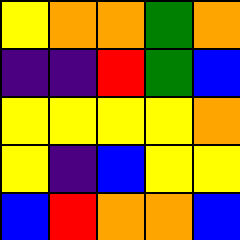[["yellow", "orange", "orange", "green", "orange"], ["indigo", "indigo", "red", "green", "blue"], ["yellow", "yellow", "yellow", "yellow", "orange"], ["yellow", "indigo", "blue", "yellow", "yellow"], ["blue", "red", "orange", "orange", "blue"]]